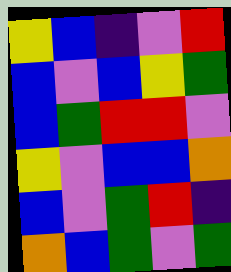[["yellow", "blue", "indigo", "violet", "red"], ["blue", "violet", "blue", "yellow", "green"], ["blue", "green", "red", "red", "violet"], ["yellow", "violet", "blue", "blue", "orange"], ["blue", "violet", "green", "red", "indigo"], ["orange", "blue", "green", "violet", "green"]]